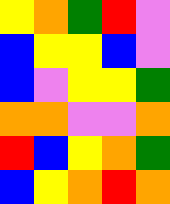[["yellow", "orange", "green", "red", "violet"], ["blue", "yellow", "yellow", "blue", "violet"], ["blue", "violet", "yellow", "yellow", "green"], ["orange", "orange", "violet", "violet", "orange"], ["red", "blue", "yellow", "orange", "green"], ["blue", "yellow", "orange", "red", "orange"]]